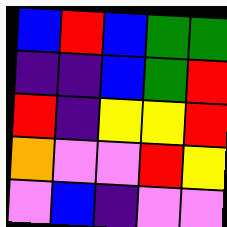[["blue", "red", "blue", "green", "green"], ["indigo", "indigo", "blue", "green", "red"], ["red", "indigo", "yellow", "yellow", "red"], ["orange", "violet", "violet", "red", "yellow"], ["violet", "blue", "indigo", "violet", "violet"]]